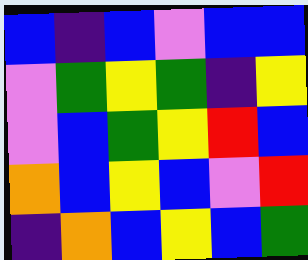[["blue", "indigo", "blue", "violet", "blue", "blue"], ["violet", "green", "yellow", "green", "indigo", "yellow"], ["violet", "blue", "green", "yellow", "red", "blue"], ["orange", "blue", "yellow", "blue", "violet", "red"], ["indigo", "orange", "blue", "yellow", "blue", "green"]]